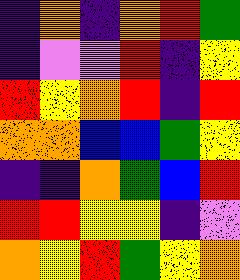[["indigo", "orange", "indigo", "orange", "red", "green"], ["indigo", "violet", "violet", "red", "indigo", "yellow"], ["red", "yellow", "orange", "red", "indigo", "red"], ["orange", "orange", "blue", "blue", "green", "yellow"], ["indigo", "indigo", "orange", "green", "blue", "red"], ["red", "red", "yellow", "yellow", "indigo", "violet"], ["orange", "yellow", "red", "green", "yellow", "orange"]]